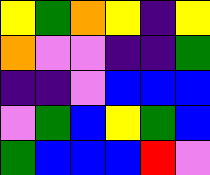[["yellow", "green", "orange", "yellow", "indigo", "yellow"], ["orange", "violet", "violet", "indigo", "indigo", "green"], ["indigo", "indigo", "violet", "blue", "blue", "blue"], ["violet", "green", "blue", "yellow", "green", "blue"], ["green", "blue", "blue", "blue", "red", "violet"]]